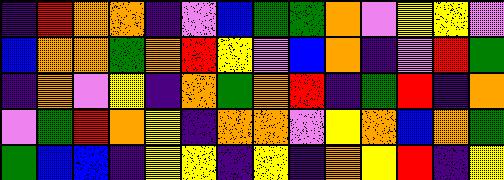[["indigo", "red", "orange", "orange", "indigo", "violet", "blue", "green", "green", "orange", "violet", "yellow", "yellow", "violet"], ["blue", "orange", "orange", "green", "orange", "red", "yellow", "violet", "blue", "orange", "indigo", "violet", "red", "green"], ["indigo", "orange", "violet", "yellow", "indigo", "orange", "green", "orange", "red", "indigo", "green", "red", "indigo", "orange"], ["violet", "green", "red", "orange", "yellow", "indigo", "orange", "orange", "violet", "yellow", "orange", "blue", "orange", "green"], ["green", "blue", "blue", "indigo", "yellow", "yellow", "indigo", "yellow", "indigo", "orange", "yellow", "red", "indigo", "yellow"]]